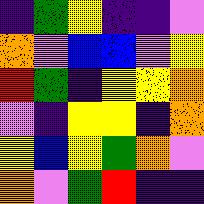[["indigo", "green", "yellow", "indigo", "indigo", "violet"], ["orange", "violet", "blue", "blue", "violet", "yellow"], ["red", "green", "indigo", "yellow", "yellow", "orange"], ["violet", "indigo", "yellow", "yellow", "indigo", "orange"], ["yellow", "blue", "yellow", "green", "orange", "violet"], ["orange", "violet", "green", "red", "indigo", "indigo"]]